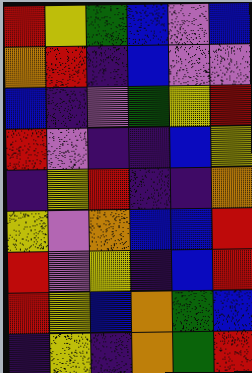[["red", "yellow", "green", "blue", "violet", "blue"], ["orange", "red", "indigo", "blue", "violet", "violet"], ["blue", "indigo", "violet", "green", "yellow", "red"], ["red", "violet", "indigo", "indigo", "blue", "yellow"], ["indigo", "yellow", "red", "indigo", "indigo", "orange"], ["yellow", "violet", "orange", "blue", "blue", "red"], ["red", "violet", "yellow", "indigo", "blue", "red"], ["red", "yellow", "blue", "orange", "green", "blue"], ["indigo", "yellow", "indigo", "orange", "green", "red"]]